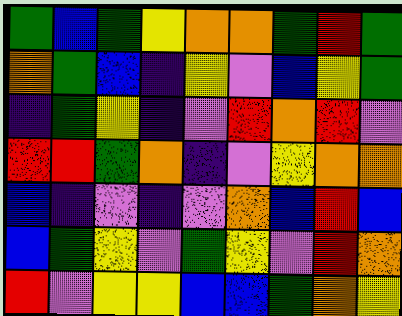[["green", "blue", "green", "yellow", "orange", "orange", "green", "red", "green"], ["orange", "green", "blue", "indigo", "yellow", "violet", "blue", "yellow", "green"], ["indigo", "green", "yellow", "indigo", "violet", "red", "orange", "red", "violet"], ["red", "red", "green", "orange", "indigo", "violet", "yellow", "orange", "orange"], ["blue", "indigo", "violet", "indigo", "violet", "orange", "blue", "red", "blue"], ["blue", "green", "yellow", "violet", "green", "yellow", "violet", "red", "orange"], ["red", "violet", "yellow", "yellow", "blue", "blue", "green", "orange", "yellow"]]